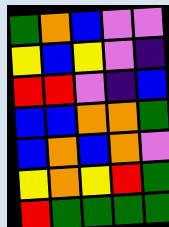[["green", "orange", "blue", "violet", "violet"], ["yellow", "blue", "yellow", "violet", "indigo"], ["red", "red", "violet", "indigo", "blue"], ["blue", "blue", "orange", "orange", "green"], ["blue", "orange", "blue", "orange", "violet"], ["yellow", "orange", "yellow", "red", "green"], ["red", "green", "green", "green", "green"]]